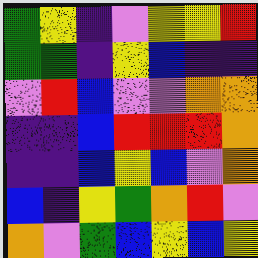[["green", "yellow", "indigo", "violet", "yellow", "yellow", "red"], ["green", "green", "indigo", "yellow", "blue", "indigo", "indigo"], ["violet", "red", "blue", "violet", "violet", "orange", "orange"], ["indigo", "indigo", "blue", "red", "red", "red", "orange"], ["indigo", "indigo", "blue", "yellow", "blue", "violet", "orange"], ["blue", "indigo", "yellow", "green", "orange", "red", "violet"], ["orange", "violet", "green", "blue", "yellow", "blue", "yellow"]]